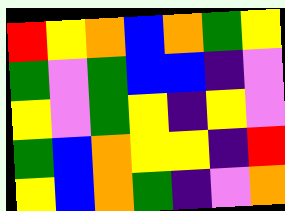[["red", "yellow", "orange", "blue", "orange", "green", "yellow"], ["green", "violet", "green", "blue", "blue", "indigo", "violet"], ["yellow", "violet", "green", "yellow", "indigo", "yellow", "violet"], ["green", "blue", "orange", "yellow", "yellow", "indigo", "red"], ["yellow", "blue", "orange", "green", "indigo", "violet", "orange"]]